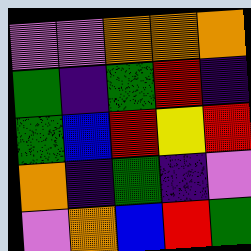[["violet", "violet", "orange", "orange", "orange"], ["green", "indigo", "green", "red", "indigo"], ["green", "blue", "red", "yellow", "red"], ["orange", "indigo", "green", "indigo", "violet"], ["violet", "orange", "blue", "red", "green"]]